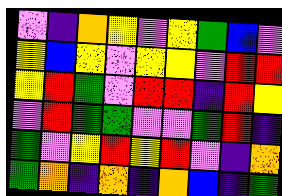[["violet", "indigo", "orange", "yellow", "violet", "yellow", "green", "blue", "violet"], ["yellow", "blue", "yellow", "violet", "yellow", "yellow", "violet", "red", "red"], ["yellow", "red", "green", "violet", "red", "red", "indigo", "red", "yellow"], ["violet", "red", "green", "green", "violet", "violet", "green", "red", "indigo"], ["green", "violet", "yellow", "red", "yellow", "red", "violet", "indigo", "orange"], ["green", "orange", "indigo", "orange", "indigo", "orange", "blue", "indigo", "green"]]